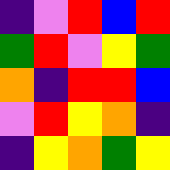[["indigo", "violet", "red", "blue", "red"], ["green", "red", "violet", "yellow", "green"], ["orange", "indigo", "red", "red", "blue"], ["violet", "red", "yellow", "orange", "indigo"], ["indigo", "yellow", "orange", "green", "yellow"]]